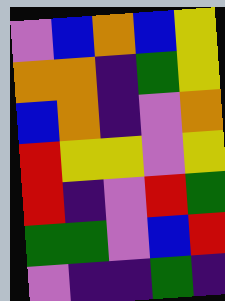[["violet", "blue", "orange", "blue", "yellow"], ["orange", "orange", "indigo", "green", "yellow"], ["blue", "orange", "indigo", "violet", "orange"], ["red", "yellow", "yellow", "violet", "yellow"], ["red", "indigo", "violet", "red", "green"], ["green", "green", "violet", "blue", "red"], ["violet", "indigo", "indigo", "green", "indigo"]]